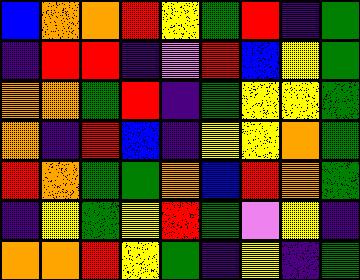[["blue", "orange", "orange", "red", "yellow", "green", "red", "indigo", "green"], ["indigo", "red", "red", "indigo", "violet", "red", "blue", "yellow", "green"], ["orange", "orange", "green", "red", "indigo", "green", "yellow", "yellow", "green"], ["orange", "indigo", "red", "blue", "indigo", "yellow", "yellow", "orange", "green"], ["red", "orange", "green", "green", "orange", "blue", "red", "orange", "green"], ["indigo", "yellow", "green", "yellow", "red", "green", "violet", "yellow", "indigo"], ["orange", "orange", "red", "yellow", "green", "indigo", "yellow", "indigo", "green"]]